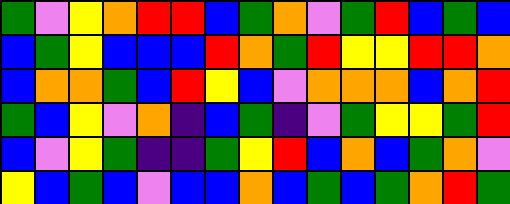[["green", "violet", "yellow", "orange", "red", "red", "blue", "green", "orange", "violet", "green", "red", "blue", "green", "blue"], ["blue", "green", "yellow", "blue", "blue", "blue", "red", "orange", "green", "red", "yellow", "yellow", "red", "red", "orange"], ["blue", "orange", "orange", "green", "blue", "red", "yellow", "blue", "violet", "orange", "orange", "orange", "blue", "orange", "red"], ["green", "blue", "yellow", "violet", "orange", "indigo", "blue", "green", "indigo", "violet", "green", "yellow", "yellow", "green", "red"], ["blue", "violet", "yellow", "green", "indigo", "indigo", "green", "yellow", "red", "blue", "orange", "blue", "green", "orange", "violet"], ["yellow", "blue", "green", "blue", "violet", "blue", "blue", "orange", "blue", "green", "blue", "green", "orange", "red", "green"]]